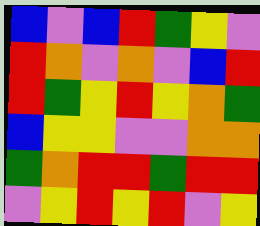[["blue", "violet", "blue", "red", "green", "yellow", "violet"], ["red", "orange", "violet", "orange", "violet", "blue", "red"], ["red", "green", "yellow", "red", "yellow", "orange", "green"], ["blue", "yellow", "yellow", "violet", "violet", "orange", "orange"], ["green", "orange", "red", "red", "green", "red", "red"], ["violet", "yellow", "red", "yellow", "red", "violet", "yellow"]]